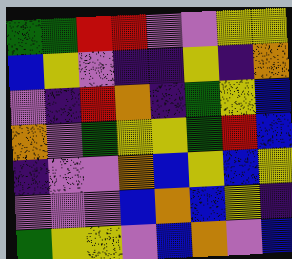[["green", "green", "red", "red", "violet", "violet", "yellow", "yellow"], ["blue", "yellow", "violet", "indigo", "indigo", "yellow", "indigo", "orange"], ["violet", "indigo", "red", "orange", "indigo", "green", "yellow", "blue"], ["orange", "violet", "green", "yellow", "yellow", "green", "red", "blue"], ["indigo", "violet", "violet", "orange", "blue", "yellow", "blue", "yellow"], ["violet", "violet", "violet", "blue", "orange", "blue", "yellow", "indigo"], ["green", "yellow", "yellow", "violet", "blue", "orange", "violet", "blue"]]